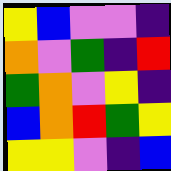[["yellow", "blue", "violet", "violet", "indigo"], ["orange", "violet", "green", "indigo", "red"], ["green", "orange", "violet", "yellow", "indigo"], ["blue", "orange", "red", "green", "yellow"], ["yellow", "yellow", "violet", "indigo", "blue"]]